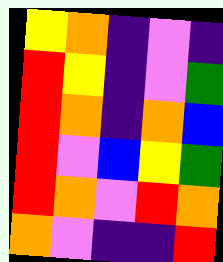[["yellow", "orange", "indigo", "violet", "indigo"], ["red", "yellow", "indigo", "violet", "green"], ["red", "orange", "indigo", "orange", "blue"], ["red", "violet", "blue", "yellow", "green"], ["red", "orange", "violet", "red", "orange"], ["orange", "violet", "indigo", "indigo", "red"]]